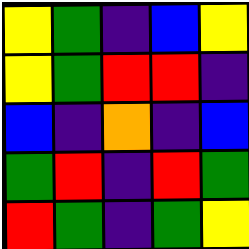[["yellow", "green", "indigo", "blue", "yellow"], ["yellow", "green", "red", "red", "indigo"], ["blue", "indigo", "orange", "indigo", "blue"], ["green", "red", "indigo", "red", "green"], ["red", "green", "indigo", "green", "yellow"]]